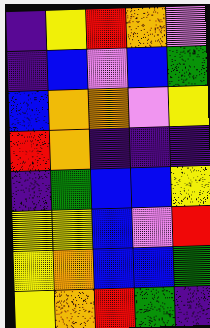[["indigo", "yellow", "red", "orange", "violet"], ["indigo", "blue", "violet", "blue", "green"], ["blue", "orange", "orange", "violet", "yellow"], ["red", "orange", "indigo", "indigo", "indigo"], ["indigo", "green", "blue", "blue", "yellow"], ["yellow", "yellow", "blue", "violet", "red"], ["yellow", "orange", "blue", "blue", "green"], ["yellow", "orange", "red", "green", "indigo"]]